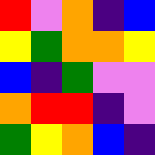[["red", "violet", "orange", "indigo", "blue"], ["yellow", "green", "orange", "orange", "yellow"], ["blue", "indigo", "green", "violet", "violet"], ["orange", "red", "red", "indigo", "violet"], ["green", "yellow", "orange", "blue", "indigo"]]